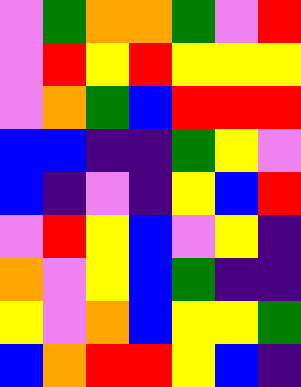[["violet", "green", "orange", "orange", "green", "violet", "red"], ["violet", "red", "yellow", "red", "yellow", "yellow", "yellow"], ["violet", "orange", "green", "blue", "red", "red", "red"], ["blue", "blue", "indigo", "indigo", "green", "yellow", "violet"], ["blue", "indigo", "violet", "indigo", "yellow", "blue", "red"], ["violet", "red", "yellow", "blue", "violet", "yellow", "indigo"], ["orange", "violet", "yellow", "blue", "green", "indigo", "indigo"], ["yellow", "violet", "orange", "blue", "yellow", "yellow", "green"], ["blue", "orange", "red", "red", "yellow", "blue", "indigo"]]